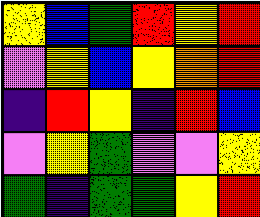[["yellow", "blue", "green", "red", "yellow", "red"], ["violet", "yellow", "blue", "yellow", "orange", "red"], ["indigo", "red", "yellow", "indigo", "red", "blue"], ["violet", "yellow", "green", "violet", "violet", "yellow"], ["green", "indigo", "green", "green", "yellow", "red"]]